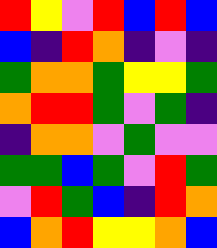[["red", "yellow", "violet", "red", "blue", "red", "blue"], ["blue", "indigo", "red", "orange", "indigo", "violet", "indigo"], ["green", "orange", "orange", "green", "yellow", "yellow", "green"], ["orange", "red", "red", "green", "violet", "green", "indigo"], ["indigo", "orange", "orange", "violet", "green", "violet", "violet"], ["green", "green", "blue", "green", "violet", "red", "green"], ["violet", "red", "green", "blue", "indigo", "red", "orange"], ["blue", "orange", "red", "yellow", "yellow", "orange", "blue"]]